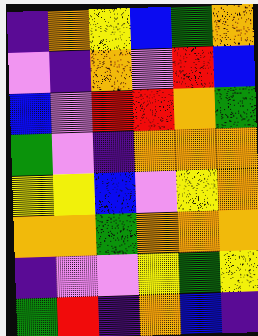[["indigo", "orange", "yellow", "blue", "green", "orange"], ["violet", "indigo", "orange", "violet", "red", "blue"], ["blue", "violet", "red", "red", "orange", "green"], ["green", "violet", "indigo", "orange", "orange", "orange"], ["yellow", "yellow", "blue", "violet", "yellow", "orange"], ["orange", "orange", "green", "orange", "orange", "orange"], ["indigo", "violet", "violet", "yellow", "green", "yellow"], ["green", "red", "indigo", "orange", "blue", "indigo"]]